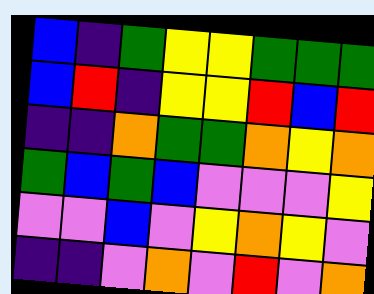[["blue", "indigo", "green", "yellow", "yellow", "green", "green", "green"], ["blue", "red", "indigo", "yellow", "yellow", "red", "blue", "red"], ["indigo", "indigo", "orange", "green", "green", "orange", "yellow", "orange"], ["green", "blue", "green", "blue", "violet", "violet", "violet", "yellow"], ["violet", "violet", "blue", "violet", "yellow", "orange", "yellow", "violet"], ["indigo", "indigo", "violet", "orange", "violet", "red", "violet", "orange"]]